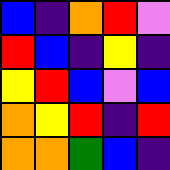[["blue", "indigo", "orange", "red", "violet"], ["red", "blue", "indigo", "yellow", "indigo"], ["yellow", "red", "blue", "violet", "blue"], ["orange", "yellow", "red", "indigo", "red"], ["orange", "orange", "green", "blue", "indigo"]]